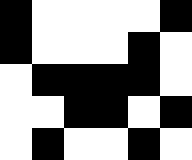[["black", "white", "white", "white", "white", "black"], ["black", "white", "white", "white", "black", "white"], ["white", "black", "black", "black", "black", "white"], ["white", "white", "black", "black", "white", "black"], ["white", "black", "white", "white", "black", "white"]]